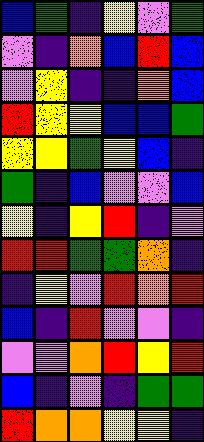[["blue", "green", "indigo", "yellow", "violet", "green"], ["violet", "indigo", "orange", "blue", "red", "blue"], ["violet", "yellow", "indigo", "indigo", "orange", "blue"], ["red", "yellow", "yellow", "blue", "blue", "green"], ["yellow", "yellow", "green", "yellow", "blue", "indigo"], ["green", "indigo", "blue", "violet", "violet", "blue"], ["yellow", "indigo", "yellow", "red", "indigo", "violet"], ["red", "red", "green", "green", "orange", "indigo"], ["indigo", "yellow", "violet", "red", "orange", "red"], ["blue", "indigo", "red", "violet", "violet", "indigo"], ["violet", "violet", "orange", "red", "yellow", "red"], ["blue", "indigo", "violet", "indigo", "green", "green"], ["red", "orange", "orange", "yellow", "yellow", "indigo"]]